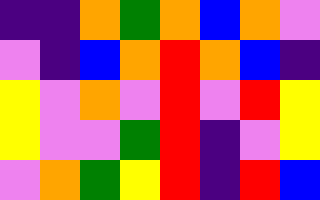[["indigo", "indigo", "orange", "green", "orange", "blue", "orange", "violet"], ["violet", "indigo", "blue", "orange", "red", "orange", "blue", "indigo"], ["yellow", "violet", "orange", "violet", "red", "violet", "red", "yellow"], ["yellow", "violet", "violet", "green", "red", "indigo", "violet", "yellow"], ["violet", "orange", "green", "yellow", "red", "indigo", "red", "blue"]]